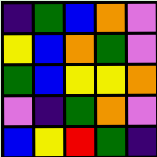[["indigo", "green", "blue", "orange", "violet"], ["yellow", "blue", "orange", "green", "violet"], ["green", "blue", "yellow", "yellow", "orange"], ["violet", "indigo", "green", "orange", "violet"], ["blue", "yellow", "red", "green", "indigo"]]